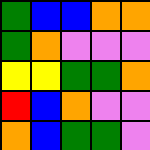[["green", "blue", "blue", "orange", "orange"], ["green", "orange", "violet", "violet", "violet"], ["yellow", "yellow", "green", "green", "orange"], ["red", "blue", "orange", "violet", "violet"], ["orange", "blue", "green", "green", "violet"]]